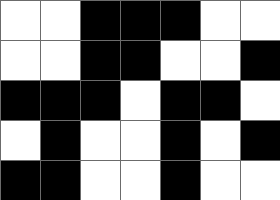[["white", "white", "black", "black", "black", "white", "white"], ["white", "white", "black", "black", "white", "white", "black"], ["black", "black", "black", "white", "black", "black", "white"], ["white", "black", "white", "white", "black", "white", "black"], ["black", "black", "white", "white", "black", "white", "white"]]